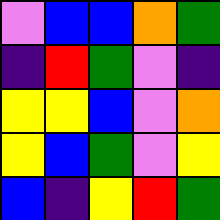[["violet", "blue", "blue", "orange", "green"], ["indigo", "red", "green", "violet", "indigo"], ["yellow", "yellow", "blue", "violet", "orange"], ["yellow", "blue", "green", "violet", "yellow"], ["blue", "indigo", "yellow", "red", "green"]]